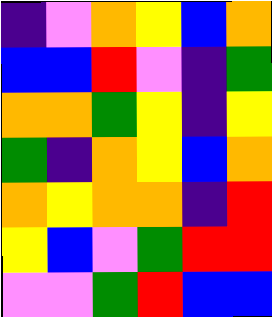[["indigo", "violet", "orange", "yellow", "blue", "orange"], ["blue", "blue", "red", "violet", "indigo", "green"], ["orange", "orange", "green", "yellow", "indigo", "yellow"], ["green", "indigo", "orange", "yellow", "blue", "orange"], ["orange", "yellow", "orange", "orange", "indigo", "red"], ["yellow", "blue", "violet", "green", "red", "red"], ["violet", "violet", "green", "red", "blue", "blue"]]